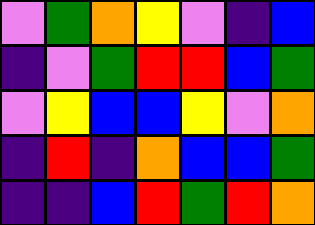[["violet", "green", "orange", "yellow", "violet", "indigo", "blue"], ["indigo", "violet", "green", "red", "red", "blue", "green"], ["violet", "yellow", "blue", "blue", "yellow", "violet", "orange"], ["indigo", "red", "indigo", "orange", "blue", "blue", "green"], ["indigo", "indigo", "blue", "red", "green", "red", "orange"]]